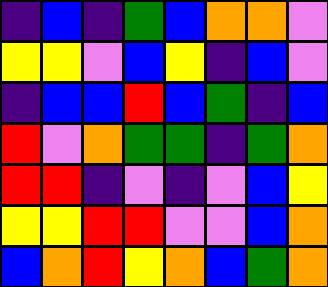[["indigo", "blue", "indigo", "green", "blue", "orange", "orange", "violet"], ["yellow", "yellow", "violet", "blue", "yellow", "indigo", "blue", "violet"], ["indigo", "blue", "blue", "red", "blue", "green", "indigo", "blue"], ["red", "violet", "orange", "green", "green", "indigo", "green", "orange"], ["red", "red", "indigo", "violet", "indigo", "violet", "blue", "yellow"], ["yellow", "yellow", "red", "red", "violet", "violet", "blue", "orange"], ["blue", "orange", "red", "yellow", "orange", "blue", "green", "orange"]]